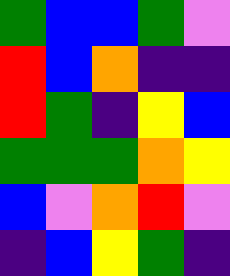[["green", "blue", "blue", "green", "violet"], ["red", "blue", "orange", "indigo", "indigo"], ["red", "green", "indigo", "yellow", "blue"], ["green", "green", "green", "orange", "yellow"], ["blue", "violet", "orange", "red", "violet"], ["indigo", "blue", "yellow", "green", "indigo"]]